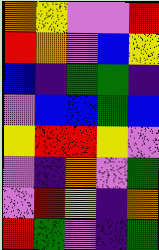[["orange", "yellow", "violet", "violet", "red"], ["red", "orange", "violet", "blue", "yellow"], ["blue", "indigo", "green", "green", "indigo"], ["violet", "blue", "blue", "green", "blue"], ["yellow", "red", "red", "yellow", "violet"], ["violet", "indigo", "orange", "violet", "green"], ["violet", "red", "yellow", "indigo", "orange"], ["red", "green", "violet", "indigo", "green"]]